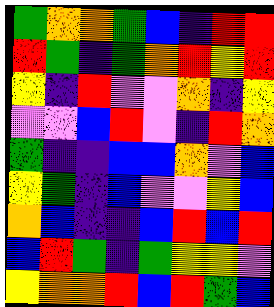[["green", "orange", "orange", "green", "blue", "indigo", "red", "red"], ["red", "green", "indigo", "green", "orange", "red", "yellow", "red"], ["yellow", "indigo", "red", "violet", "violet", "orange", "indigo", "yellow"], ["violet", "violet", "blue", "red", "violet", "indigo", "red", "orange"], ["green", "indigo", "indigo", "blue", "blue", "orange", "violet", "blue"], ["yellow", "green", "indigo", "blue", "violet", "violet", "yellow", "blue"], ["orange", "blue", "indigo", "indigo", "blue", "red", "blue", "red"], ["blue", "red", "green", "indigo", "green", "yellow", "yellow", "violet"], ["yellow", "orange", "orange", "red", "blue", "red", "green", "blue"]]